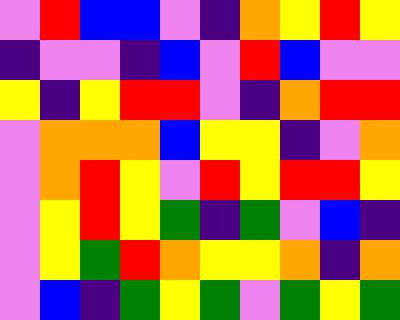[["violet", "red", "blue", "blue", "violet", "indigo", "orange", "yellow", "red", "yellow"], ["indigo", "violet", "violet", "indigo", "blue", "violet", "red", "blue", "violet", "violet"], ["yellow", "indigo", "yellow", "red", "red", "violet", "indigo", "orange", "red", "red"], ["violet", "orange", "orange", "orange", "blue", "yellow", "yellow", "indigo", "violet", "orange"], ["violet", "orange", "red", "yellow", "violet", "red", "yellow", "red", "red", "yellow"], ["violet", "yellow", "red", "yellow", "green", "indigo", "green", "violet", "blue", "indigo"], ["violet", "yellow", "green", "red", "orange", "yellow", "yellow", "orange", "indigo", "orange"], ["violet", "blue", "indigo", "green", "yellow", "green", "violet", "green", "yellow", "green"]]